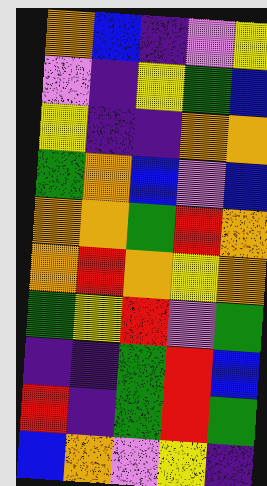[["orange", "blue", "indigo", "violet", "yellow"], ["violet", "indigo", "yellow", "green", "blue"], ["yellow", "indigo", "indigo", "orange", "orange"], ["green", "orange", "blue", "violet", "blue"], ["orange", "orange", "green", "red", "orange"], ["orange", "red", "orange", "yellow", "orange"], ["green", "yellow", "red", "violet", "green"], ["indigo", "indigo", "green", "red", "blue"], ["red", "indigo", "green", "red", "green"], ["blue", "orange", "violet", "yellow", "indigo"]]